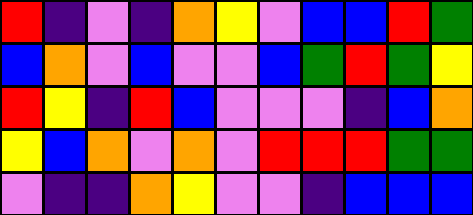[["red", "indigo", "violet", "indigo", "orange", "yellow", "violet", "blue", "blue", "red", "green"], ["blue", "orange", "violet", "blue", "violet", "violet", "blue", "green", "red", "green", "yellow"], ["red", "yellow", "indigo", "red", "blue", "violet", "violet", "violet", "indigo", "blue", "orange"], ["yellow", "blue", "orange", "violet", "orange", "violet", "red", "red", "red", "green", "green"], ["violet", "indigo", "indigo", "orange", "yellow", "violet", "violet", "indigo", "blue", "blue", "blue"]]